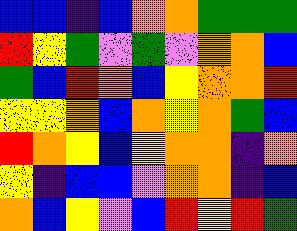[["blue", "blue", "indigo", "blue", "orange", "orange", "green", "green", "green"], ["red", "yellow", "green", "violet", "green", "violet", "orange", "orange", "blue"], ["green", "blue", "red", "orange", "blue", "yellow", "orange", "orange", "red"], ["yellow", "yellow", "orange", "blue", "orange", "yellow", "orange", "green", "blue"], ["red", "orange", "yellow", "blue", "yellow", "orange", "orange", "indigo", "orange"], ["yellow", "indigo", "blue", "blue", "violet", "orange", "orange", "indigo", "blue"], ["orange", "blue", "yellow", "violet", "blue", "red", "yellow", "red", "green"]]